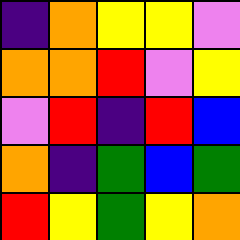[["indigo", "orange", "yellow", "yellow", "violet"], ["orange", "orange", "red", "violet", "yellow"], ["violet", "red", "indigo", "red", "blue"], ["orange", "indigo", "green", "blue", "green"], ["red", "yellow", "green", "yellow", "orange"]]